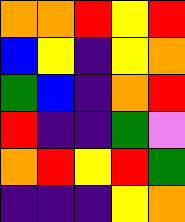[["orange", "orange", "red", "yellow", "red"], ["blue", "yellow", "indigo", "yellow", "orange"], ["green", "blue", "indigo", "orange", "red"], ["red", "indigo", "indigo", "green", "violet"], ["orange", "red", "yellow", "red", "green"], ["indigo", "indigo", "indigo", "yellow", "orange"]]